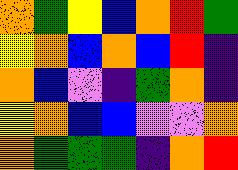[["orange", "green", "yellow", "blue", "orange", "red", "green"], ["yellow", "orange", "blue", "orange", "blue", "red", "indigo"], ["orange", "blue", "violet", "indigo", "green", "orange", "indigo"], ["yellow", "orange", "blue", "blue", "violet", "violet", "orange"], ["orange", "green", "green", "green", "indigo", "orange", "red"]]